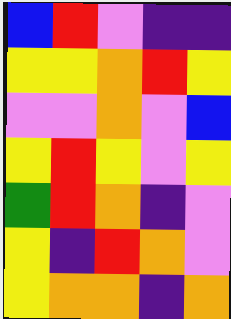[["blue", "red", "violet", "indigo", "indigo"], ["yellow", "yellow", "orange", "red", "yellow"], ["violet", "violet", "orange", "violet", "blue"], ["yellow", "red", "yellow", "violet", "yellow"], ["green", "red", "orange", "indigo", "violet"], ["yellow", "indigo", "red", "orange", "violet"], ["yellow", "orange", "orange", "indigo", "orange"]]